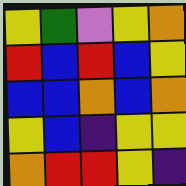[["yellow", "green", "violet", "yellow", "orange"], ["red", "blue", "red", "blue", "yellow"], ["blue", "blue", "orange", "blue", "orange"], ["yellow", "blue", "indigo", "yellow", "yellow"], ["orange", "red", "red", "yellow", "indigo"]]